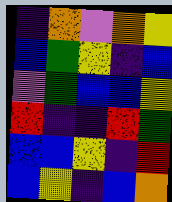[["indigo", "orange", "violet", "orange", "yellow"], ["blue", "green", "yellow", "indigo", "blue"], ["violet", "green", "blue", "blue", "yellow"], ["red", "indigo", "indigo", "red", "green"], ["blue", "blue", "yellow", "indigo", "red"], ["blue", "yellow", "indigo", "blue", "orange"]]